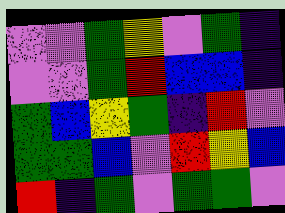[["violet", "violet", "green", "yellow", "violet", "green", "indigo"], ["violet", "violet", "green", "red", "blue", "blue", "indigo"], ["green", "blue", "yellow", "green", "indigo", "red", "violet"], ["green", "green", "blue", "violet", "red", "yellow", "blue"], ["red", "indigo", "green", "violet", "green", "green", "violet"]]